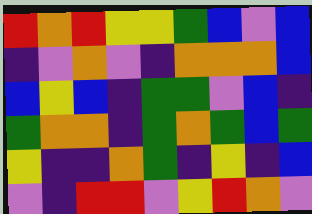[["red", "orange", "red", "yellow", "yellow", "green", "blue", "violet", "blue"], ["indigo", "violet", "orange", "violet", "indigo", "orange", "orange", "orange", "blue"], ["blue", "yellow", "blue", "indigo", "green", "green", "violet", "blue", "indigo"], ["green", "orange", "orange", "indigo", "green", "orange", "green", "blue", "green"], ["yellow", "indigo", "indigo", "orange", "green", "indigo", "yellow", "indigo", "blue"], ["violet", "indigo", "red", "red", "violet", "yellow", "red", "orange", "violet"]]